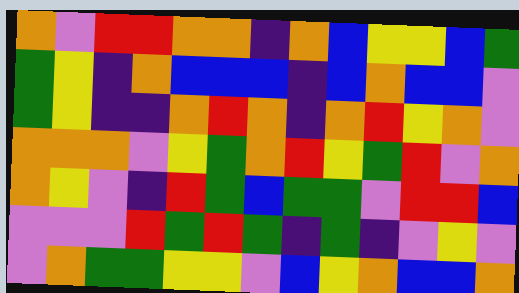[["orange", "violet", "red", "red", "orange", "orange", "indigo", "orange", "blue", "yellow", "yellow", "blue", "green"], ["green", "yellow", "indigo", "orange", "blue", "blue", "blue", "indigo", "blue", "orange", "blue", "blue", "violet"], ["green", "yellow", "indigo", "indigo", "orange", "red", "orange", "indigo", "orange", "red", "yellow", "orange", "violet"], ["orange", "orange", "orange", "violet", "yellow", "green", "orange", "red", "yellow", "green", "red", "violet", "orange"], ["orange", "yellow", "violet", "indigo", "red", "green", "blue", "green", "green", "violet", "red", "red", "blue"], ["violet", "violet", "violet", "red", "green", "red", "green", "indigo", "green", "indigo", "violet", "yellow", "violet"], ["violet", "orange", "green", "green", "yellow", "yellow", "violet", "blue", "yellow", "orange", "blue", "blue", "orange"]]